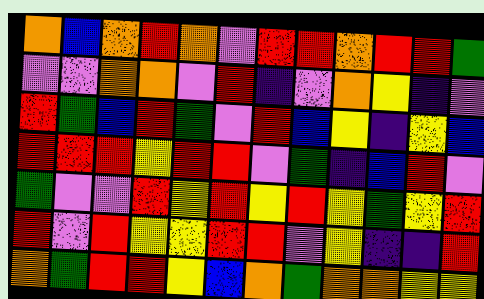[["orange", "blue", "orange", "red", "orange", "violet", "red", "red", "orange", "red", "red", "green"], ["violet", "violet", "orange", "orange", "violet", "red", "indigo", "violet", "orange", "yellow", "indigo", "violet"], ["red", "green", "blue", "red", "green", "violet", "red", "blue", "yellow", "indigo", "yellow", "blue"], ["red", "red", "red", "yellow", "red", "red", "violet", "green", "indigo", "blue", "red", "violet"], ["green", "violet", "violet", "red", "yellow", "red", "yellow", "red", "yellow", "green", "yellow", "red"], ["red", "violet", "red", "yellow", "yellow", "red", "red", "violet", "yellow", "indigo", "indigo", "red"], ["orange", "green", "red", "red", "yellow", "blue", "orange", "green", "orange", "orange", "yellow", "yellow"]]